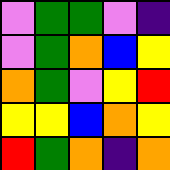[["violet", "green", "green", "violet", "indigo"], ["violet", "green", "orange", "blue", "yellow"], ["orange", "green", "violet", "yellow", "red"], ["yellow", "yellow", "blue", "orange", "yellow"], ["red", "green", "orange", "indigo", "orange"]]